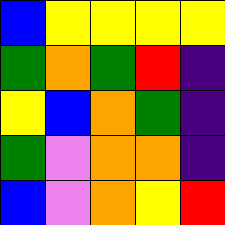[["blue", "yellow", "yellow", "yellow", "yellow"], ["green", "orange", "green", "red", "indigo"], ["yellow", "blue", "orange", "green", "indigo"], ["green", "violet", "orange", "orange", "indigo"], ["blue", "violet", "orange", "yellow", "red"]]